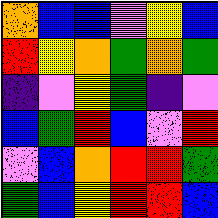[["orange", "blue", "blue", "violet", "yellow", "blue"], ["red", "yellow", "orange", "green", "orange", "green"], ["indigo", "violet", "yellow", "green", "indigo", "violet"], ["blue", "green", "red", "blue", "violet", "red"], ["violet", "blue", "orange", "red", "red", "green"], ["green", "blue", "yellow", "red", "red", "blue"]]